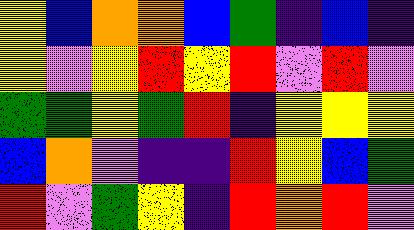[["yellow", "blue", "orange", "orange", "blue", "green", "indigo", "blue", "indigo"], ["yellow", "violet", "yellow", "red", "yellow", "red", "violet", "red", "violet"], ["green", "green", "yellow", "green", "red", "indigo", "yellow", "yellow", "yellow"], ["blue", "orange", "violet", "indigo", "indigo", "red", "yellow", "blue", "green"], ["red", "violet", "green", "yellow", "indigo", "red", "orange", "red", "violet"]]